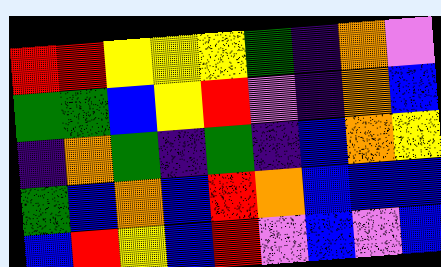[["red", "red", "yellow", "yellow", "yellow", "green", "indigo", "orange", "violet"], ["green", "green", "blue", "yellow", "red", "violet", "indigo", "orange", "blue"], ["indigo", "orange", "green", "indigo", "green", "indigo", "blue", "orange", "yellow"], ["green", "blue", "orange", "blue", "red", "orange", "blue", "blue", "blue"], ["blue", "red", "yellow", "blue", "red", "violet", "blue", "violet", "blue"]]